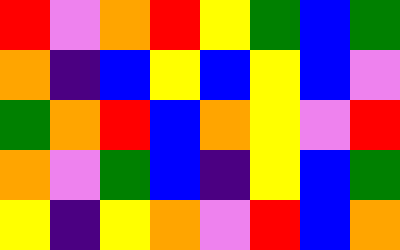[["red", "violet", "orange", "red", "yellow", "green", "blue", "green"], ["orange", "indigo", "blue", "yellow", "blue", "yellow", "blue", "violet"], ["green", "orange", "red", "blue", "orange", "yellow", "violet", "red"], ["orange", "violet", "green", "blue", "indigo", "yellow", "blue", "green"], ["yellow", "indigo", "yellow", "orange", "violet", "red", "blue", "orange"]]